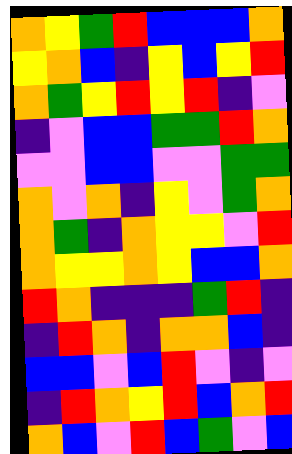[["orange", "yellow", "green", "red", "blue", "blue", "blue", "orange"], ["yellow", "orange", "blue", "indigo", "yellow", "blue", "yellow", "red"], ["orange", "green", "yellow", "red", "yellow", "red", "indigo", "violet"], ["indigo", "violet", "blue", "blue", "green", "green", "red", "orange"], ["violet", "violet", "blue", "blue", "violet", "violet", "green", "green"], ["orange", "violet", "orange", "indigo", "yellow", "violet", "green", "orange"], ["orange", "green", "indigo", "orange", "yellow", "yellow", "violet", "red"], ["orange", "yellow", "yellow", "orange", "yellow", "blue", "blue", "orange"], ["red", "orange", "indigo", "indigo", "indigo", "green", "red", "indigo"], ["indigo", "red", "orange", "indigo", "orange", "orange", "blue", "indigo"], ["blue", "blue", "violet", "blue", "red", "violet", "indigo", "violet"], ["indigo", "red", "orange", "yellow", "red", "blue", "orange", "red"], ["orange", "blue", "violet", "red", "blue", "green", "violet", "blue"]]